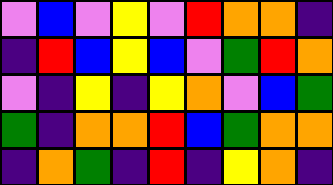[["violet", "blue", "violet", "yellow", "violet", "red", "orange", "orange", "indigo"], ["indigo", "red", "blue", "yellow", "blue", "violet", "green", "red", "orange"], ["violet", "indigo", "yellow", "indigo", "yellow", "orange", "violet", "blue", "green"], ["green", "indigo", "orange", "orange", "red", "blue", "green", "orange", "orange"], ["indigo", "orange", "green", "indigo", "red", "indigo", "yellow", "orange", "indigo"]]